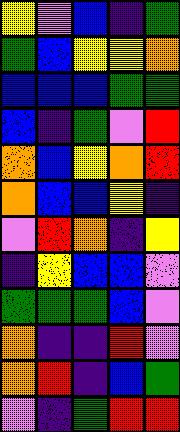[["yellow", "violet", "blue", "indigo", "green"], ["green", "blue", "yellow", "yellow", "orange"], ["blue", "blue", "blue", "green", "green"], ["blue", "indigo", "green", "violet", "red"], ["orange", "blue", "yellow", "orange", "red"], ["orange", "blue", "blue", "yellow", "indigo"], ["violet", "red", "orange", "indigo", "yellow"], ["indigo", "yellow", "blue", "blue", "violet"], ["green", "green", "green", "blue", "violet"], ["orange", "indigo", "indigo", "red", "violet"], ["orange", "red", "indigo", "blue", "green"], ["violet", "indigo", "green", "red", "red"]]